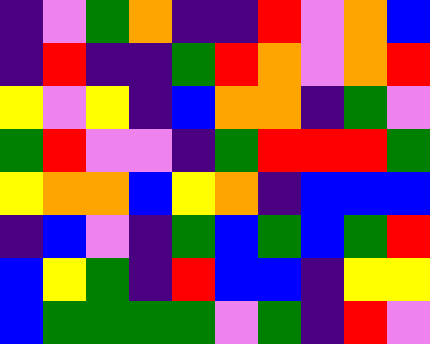[["indigo", "violet", "green", "orange", "indigo", "indigo", "red", "violet", "orange", "blue"], ["indigo", "red", "indigo", "indigo", "green", "red", "orange", "violet", "orange", "red"], ["yellow", "violet", "yellow", "indigo", "blue", "orange", "orange", "indigo", "green", "violet"], ["green", "red", "violet", "violet", "indigo", "green", "red", "red", "red", "green"], ["yellow", "orange", "orange", "blue", "yellow", "orange", "indigo", "blue", "blue", "blue"], ["indigo", "blue", "violet", "indigo", "green", "blue", "green", "blue", "green", "red"], ["blue", "yellow", "green", "indigo", "red", "blue", "blue", "indigo", "yellow", "yellow"], ["blue", "green", "green", "green", "green", "violet", "green", "indigo", "red", "violet"]]